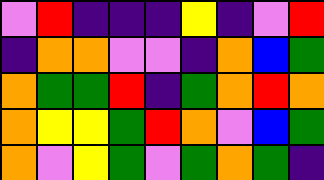[["violet", "red", "indigo", "indigo", "indigo", "yellow", "indigo", "violet", "red"], ["indigo", "orange", "orange", "violet", "violet", "indigo", "orange", "blue", "green"], ["orange", "green", "green", "red", "indigo", "green", "orange", "red", "orange"], ["orange", "yellow", "yellow", "green", "red", "orange", "violet", "blue", "green"], ["orange", "violet", "yellow", "green", "violet", "green", "orange", "green", "indigo"]]